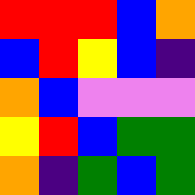[["red", "red", "red", "blue", "orange"], ["blue", "red", "yellow", "blue", "indigo"], ["orange", "blue", "violet", "violet", "violet"], ["yellow", "red", "blue", "green", "green"], ["orange", "indigo", "green", "blue", "green"]]